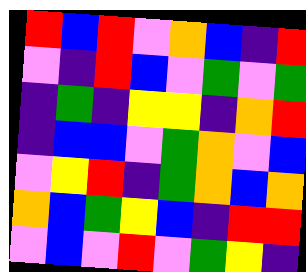[["red", "blue", "red", "violet", "orange", "blue", "indigo", "red"], ["violet", "indigo", "red", "blue", "violet", "green", "violet", "green"], ["indigo", "green", "indigo", "yellow", "yellow", "indigo", "orange", "red"], ["indigo", "blue", "blue", "violet", "green", "orange", "violet", "blue"], ["violet", "yellow", "red", "indigo", "green", "orange", "blue", "orange"], ["orange", "blue", "green", "yellow", "blue", "indigo", "red", "red"], ["violet", "blue", "violet", "red", "violet", "green", "yellow", "indigo"]]